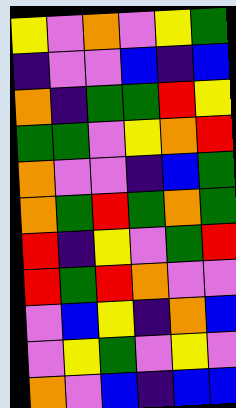[["yellow", "violet", "orange", "violet", "yellow", "green"], ["indigo", "violet", "violet", "blue", "indigo", "blue"], ["orange", "indigo", "green", "green", "red", "yellow"], ["green", "green", "violet", "yellow", "orange", "red"], ["orange", "violet", "violet", "indigo", "blue", "green"], ["orange", "green", "red", "green", "orange", "green"], ["red", "indigo", "yellow", "violet", "green", "red"], ["red", "green", "red", "orange", "violet", "violet"], ["violet", "blue", "yellow", "indigo", "orange", "blue"], ["violet", "yellow", "green", "violet", "yellow", "violet"], ["orange", "violet", "blue", "indigo", "blue", "blue"]]